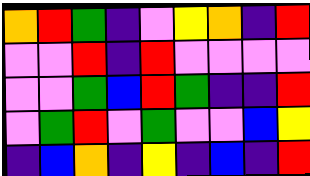[["orange", "red", "green", "indigo", "violet", "yellow", "orange", "indigo", "red"], ["violet", "violet", "red", "indigo", "red", "violet", "violet", "violet", "violet"], ["violet", "violet", "green", "blue", "red", "green", "indigo", "indigo", "red"], ["violet", "green", "red", "violet", "green", "violet", "violet", "blue", "yellow"], ["indigo", "blue", "orange", "indigo", "yellow", "indigo", "blue", "indigo", "red"]]